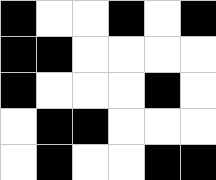[["black", "white", "white", "black", "white", "black"], ["black", "black", "white", "white", "white", "white"], ["black", "white", "white", "white", "black", "white"], ["white", "black", "black", "white", "white", "white"], ["white", "black", "white", "white", "black", "black"]]